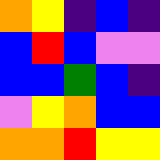[["orange", "yellow", "indigo", "blue", "indigo"], ["blue", "red", "blue", "violet", "violet"], ["blue", "blue", "green", "blue", "indigo"], ["violet", "yellow", "orange", "blue", "blue"], ["orange", "orange", "red", "yellow", "yellow"]]